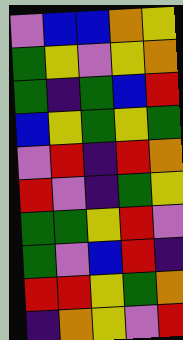[["violet", "blue", "blue", "orange", "yellow"], ["green", "yellow", "violet", "yellow", "orange"], ["green", "indigo", "green", "blue", "red"], ["blue", "yellow", "green", "yellow", "green"], ["violet", "red", "indigo", "red", "orange"], ["red", "violet", "indigo", "green", "yellow"], ["green", "green", "yellow", "red", "violet"], ["green", "violet", "blue", "red", "indigo"], ["red", "red", "yellow", "green", "orange"], ["indigo", "orange", "yellow", "violet", "red"]]